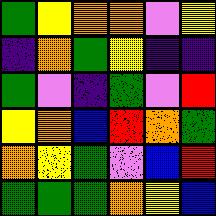[["green", "yellow", "orange", "orange", "violet", "yellow"], ["indigo", "orange", "green", "yellow", "indigo", "indigo"], ["green", "violet", "indigo", "green", "violet", "red"], ["yellow", "orange", "blue", "red", "orange", "green"], ["orange", "yellow", "green", "violet", "blue", "red"], ["green", "green", "green", "orange", "yellow", "blue"]]